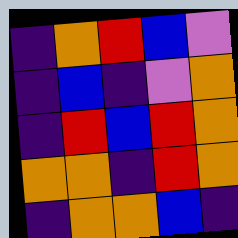[["indigo", "orange", "red", "blue", "violet"], ["indigo", "blue", "indigo", "violet", "orange"], ["indigo", "red", "blue", "red", "orange"], ["orange", "orange", "indigo", "red", "orange"], ["indigo", "orange", "orange", "blue", "indigo"]]